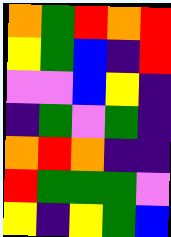[["orange", "green", "red", "orange", "red"], ["yellow", "green", "blue", "indigo", "red"], ["violet", "violet", "blue", "yellow", "indigo"], ["indigo", "green", "violet", "green", "indigo"], ["orange", "red", "orange", "indigo", "indigo"], ["red", "green", "green", "green", "violet"], ["yellow", "indigo", "yellow", "green", "blue"]]